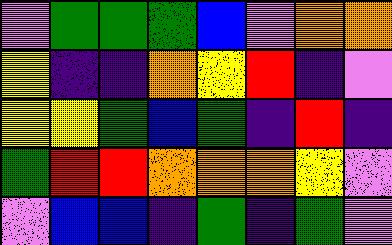[["violet", "green", "green", "green", "blue", "violet", "orange", "orange"], ["yellow", "indigo", "indigo", "orange", "yellow", "red", "indigo", "violet"], ["yellow", "yellow", "green", "blue", "green", "indigo", "red", "indigo"], ["green", "red", "red", "orange", "orange", "orange", "yellow", "violet"], ["violet", "blue", "blue", "indigo", "green", "indigo", "green", "violet"]]